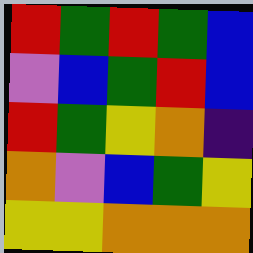[["red", "green", "red", "green", "blue"], ["violet", "blue", "green", "red", "blue"], ["red", "green", "yellow", "orange", "indigo"], ["orange", "violet", "blue", "green", "yellow"], ["yellow", "yellow", "orange", "orange", "orange"]]